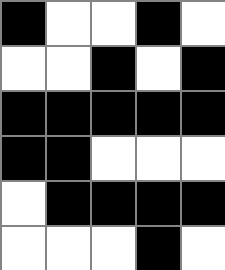[["black", "white", "white", "black", "white"], ["white", "white", "black", "white", "black"], ["black", "black", "black", "black", "black"], ["black", "black", "white", "white", "white"], ["white", "black", "black", "black", "black"], ["white", "white", "white", "black", "white"]]